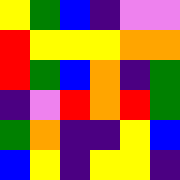[["yellow", "green", "blue", "indigo", "violet", "violet"], ["red", "yellow", "yellow", "yellow", "orange", "orange"], ["red", "green", "blue", "orange", "indigo", "green"], ["indigo", "violet", "red", "orange", "red", "green"], ["green", "orange", "indigo", "indigo", "yellow", "blue"], ["blue", "yellow", "indigo", "yellow", "yellow", "indigo"]]